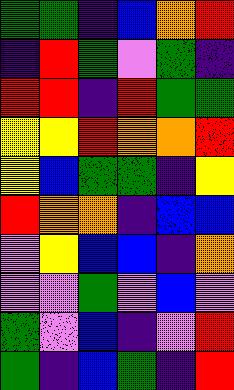[["green", "green", "indigo", "blue", "orange", "red"], ["indigo", "red", "green", "violet", "green", "indigo"], ["red", "red", "indigo", "red", "green", "green"], ["yellow", "yellow", "red", "orange", "orange", "red"], ["yellow", "blue", "green", "green", "indigo", "yellow"], ["red", "orange", "orange", "indigo", "blue", "blue"], ["violet", "yellow", "blue", "blue", "indigo", "orange"], ["violet", "violet", "green", "violet", "blue", "violet"], ["green", "violet", "blue", "indigo", "violet", "red"], ["green", "indigo", "blue", "green", "indigo", "red"]]